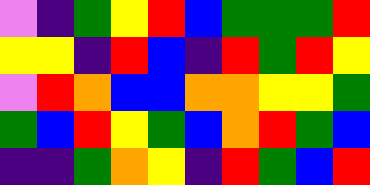[["violet", "indigo", "green", "yellow", "red", "blue", "green", "green", "green", "red"], ["yellow", "yellow", "indigo", "red", "blue", "indigo", "red", "green", "red", "yellow"], ["violet", "red", "orange", "blue", "blue", "orange", "orange", "yellow", "yellow", "green"], ["green", "blue", "red", "yellow", "green", "blue", "orange", "red", "green", "blue"], ["indigo", "indigo", "green", "orange", "yellow", "indigo", "red", "green", "blue", "red"]]